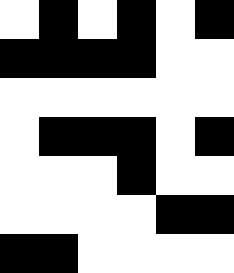[["white", "black", "white", "black", "white", "black"], ["black", "black", "black", "black", "white", "white"], ["white", "white", "white", "white", "white", "white"], ["white", "black", "black", "black", "white", "black"], ["white", "white", "white", "black", "white", "white"], ["white", "white", "white", "white", "black", "black"], ["black", "black", "white", "white", "white", "white"]]